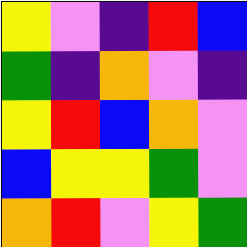[["yellow", "violet", "indigo", "red", "blue"], ["green", "indigo", "orange", "violet", "indigo"], ["yellow", "red", "blue", "orange", "violet"], ["blue", "yellow", "yellow", "green", "violet"], ["orange", "red", "violet", "yellow", "green"]]